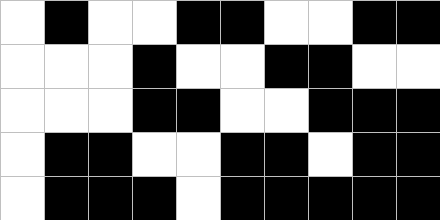[["white", "black", "white", "white", "black", "black", "white", "white", "black", "black"], ["white", "white", "white", "black", "white", "white", "black", "black", "white", "white"], ["white", "white", "white", "black", "black", "white", "white", "black", "black", "black"], ["white", "black", "black", "white", "white", "black", "black", "white", "black", "black"], ["white", "black", "black", "black", "white", "black", "black", "black", "black", "black"]]